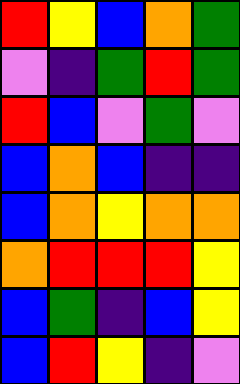[["red", "yellow", "blue", "orange", "green"], ["violet", "indigo", "green", "red", "green"], ["red", "blue", "violet", "green", "violet"], ["blue", "orange", "blue", "indigo", "indigo"], ["blue", "orange", "yellow", "orange", "orange"], ["orange", "red", "red", "red", "yellow"], ["blue", "green", "indigo", "blue", "yellow"], ["blue", "red", "yellow", "indigo", "violet"]]